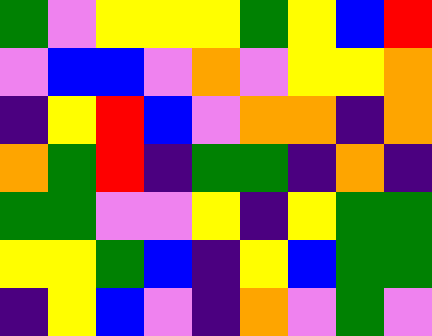[["green", "violet", "yellow", "yellow", "yellow", "green", "yellow", "blue", "red"], ["violet", "blue", "blue", "violet", "orange", "violet", "yellow", "yellow", "orange"], ["indigo", "yellow", "red", "blue", "violet", "orange", "orange", "indigo", "orange"], ["orange", "green", "red", "indigo", "green", "green", "indigo", "orange", "indigo"], ["green", "green", "violet", "violet", "yellow", "indigo", "yellow", "green", "green"], ["yellow", "yellow", "green", "blue", "indigo", "yellow", "blue", "green", "green"], ["indigo", "yellow", "blue", "violet", "indigo", "orange", "violet", "green", "violet"]]